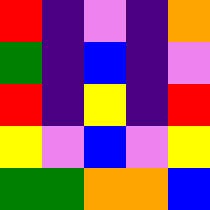[["red", "indigo", "violet", "indigo", "orange"], ["green", "indigo", "blue", "indigo", "violet"], ["red", "indigo", "yellow", "indigo", "red"], ["yellow", "violet", "blue", "violet", "yellow"], ["green", "green", "orange", "orange", "blue"]]